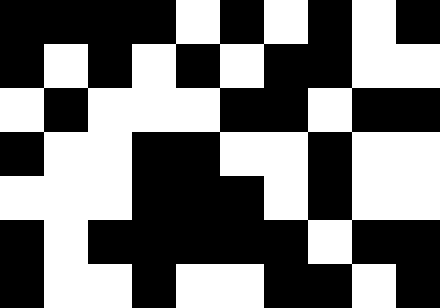[["black", "black", "black", "black", "white", "black", "white", "black", "white", "black"], ["black", "white", "black", "white", "black", "white", "black", "black", "white", "white"], ["white", "black", "white", "white", "white", "black", "black", "white", "black", "black"], ["black", "white", "white", "black", "black", "white", "white", "black", "white", "white"], ["white", "white", "white", "black", "black", "black", "white", "black", "white", "white"], ["black", "white", "black", "black", "black", "black", "black", "white", "black", "black"], ["black", "white", "white", "black", "white", "white", "black", "black", "white", "black"]]